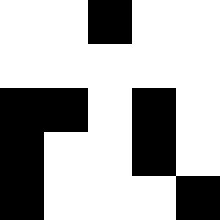[["white", "white", "black", "white", "white"], ["white", "white", "white", "white", "white"], ["black", "black", "white", "black", "white"], ["black", "white", "white", "black", "white"], ["black", "white", "white", "white", "black"]]